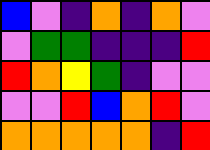[["blue", "violet", "indigo", "orange", "indigo", "orange", "violet"], ["violet", "green", "green", "indigo", "indigo", "indigo", "red"], ["red", "orange", "yellow", "green", "indigo", "violet", "violet"], ["violet", "violet", "red", "blue", "orange", "red", "violet"], ["orange", "orange", "orange", "orange", "orange", "indigo", "red"]]